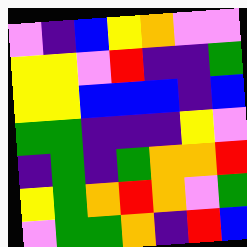[["violet", "indigo", "blue", "yellow", "orange", "violet", "violet"], ["yellow", "yellow", "violet", "red", "indigo", "indigo", "green"], ["yellow", "yellow", "blue", "blue", "blue", "indigo", "blue"], ["green", "green", "indigo", "indigo", "indigo", "yellow", "violet"], ["indigo", "green", "indigo", "green", "orange", "orange", "red"], ["yellow", "green", "orange", "red", "orange", "violet", "green"], ["violet", "green", "green", "orange", "indigo", "red", "blue"]]